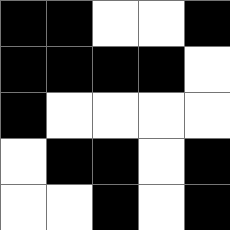[["black", "black", "white", "white", "black"], ["black", "black", "black", "black", "white"], ["black", "white", "white", "white", "white"], ["white", "black", "black", "white", "black"], ["white", "white", "black", "white", "black"]]